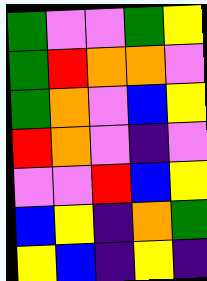[["green", "violet", "violet", "green", "yellow"], ["green", "red", "orange", "orange", "violet"], ["green", "orange", "violet", "blue", "yellow"], ["red", "orange", "violet", "indigo", "violet"], ["violet", "violet", "red", "blue", "yellow"], ["blue", "yellow", "indigo", "orange", "green"], ["yellow", "blue", "indigo", "yellow", "indigo"]]